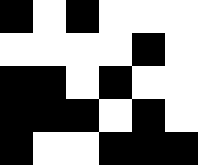[["black", "white", "black", "white", "white", "white"], ["white", "white", "white", "white", "black", "white"], ["black", "black", "white", "black", "white", "white"], ["black", "black", "black", "white", "black", "white"], ["black", "white", "white", "black", "black", "black"]]